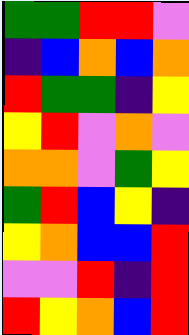[["green", "green", "red", "red", "violet"], ["indigo", "blue", "orange", "blue", "orange"], ["red", "green", "green", "indigo", "yellow"], ["yellow", "red", "violet", "orange", "violet"], ["orange", "orange", "violet", "green", "yellow"], ["green", "red", "blue", "yellow", "indigo"], ["yellow", "orange", "blue", "blue", "red"], ["violet", "violet", "red", "indigo", "red"], ["red", "yellow", "orange", "blue", "red"]]